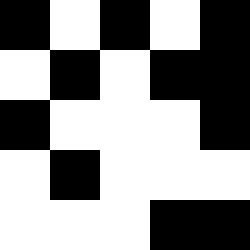[["black", "white", "black", "white", "black"], ["white", "black", "white", "black", "black"], ["black", "white", "white", "white", "black"], ["white", "black", "white", "white", "white"], ["white", "white", "white", "black", "black"]]